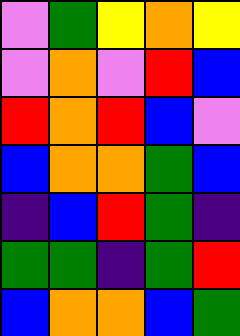[["violet", "green", "yellow", "orange", "yellow"], ["violet", "orange", "violet", "red", "blue"], ["red", "orange", "red", "blue", "violet"], ["blue", "orange", "orange", "green", "blue"], ["indigo", "blue", "red", "green", "indigo"], ["green", "green", "indigo", "green", "red"], ["blue", "orange", "orange", "blue", "green"]]